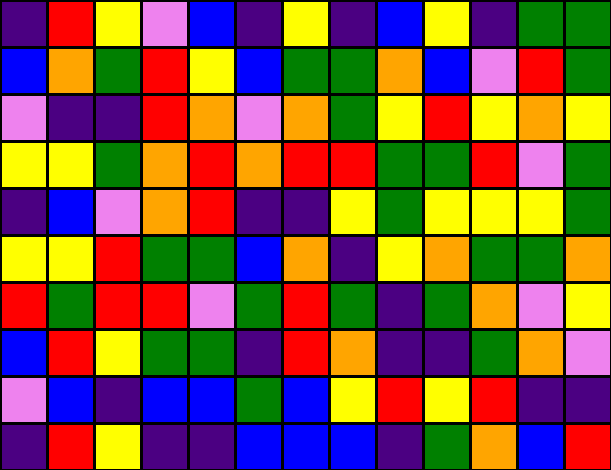[["indigo", "red", "yellow", "violet", "blue", "indigo", "yellow", "indigo", "blue", "yellow", "indigo", "green", "green"], ["blue", "orange", "green", "red", "yellow", "blue", "green", "green", "orange", "blue", "violet", "red", "green"], ["violet", "indigo", "indigo", "red", "orange", "violet", "orange", "green", "yellow", "red", "yellow", "orange", "yellow"], ["yellow", "yellow", "green", "orange", "red", "orange", "red", "red", "green", "green", "red", "violet", "green"], ["indigo", "blue", "violet", "orange", "red", "indigo", "indigo", "yellow", "green", "yellow", "yellow", "yellow", "green"], ["yellow", "yellow", "red", "green", "green", "blue", "orange", "indigo", "yellow", "orange", "green", "green", "orange"], ["red", "green", "red", "red", "violet", "green", "red", "green", "indigo", "green", "orange", "violet", "yellow"], ["blue", "red", "yellow", "green", "green", "indigo", "red", "orange", "indigo", "indigo", "green", "orange", "violet"], ["violet", "blue", "indigo", "blue", "blue", "green", "blue", "yellow", "red", "yellow", "red", "indigo", "indigo"], ["indigo", "red", "yellow", "indigo", "indigo", "blue", "blue", "blue", "indigo", "green", "orange", "blue", "red"]]